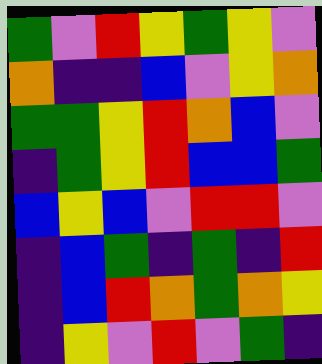[["green", "violet", "red", "yellow", "green", "yellow", "violet"], ["orange", "indigo", "indigo", "blue", "violet", "yellow", "orange"], ["green", "green", "yellow", "red", "orange", "blue", "violet"], ["indigo", "green", "yellow", "red", "blue", "blue", "green"], ["blue", "yellow", "blue", "violet", "red", "red", "violet"], ["indigo", "blue", "green", "indigo", "green", "indigo", "red"], ["indigo", "blue", "red", "orange", "green", "orange", "yellow"], ["indigo", "yellow", "violet", "red", "violet", "green", "indigo"]]